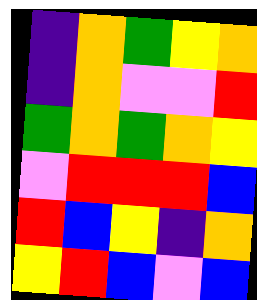[["indigo", "orange", "green", "yellow", "orange"], ["indigo", "orange", "violet", "violet", "red"], ["green", "orange", "green", "orange", "yellow"], ["violet", "red", "red", "red", "blue"], ["red", "blue", "yellow", "indigo", "orange"], ["yellow", "red", "blue", "violet", "blue"]]